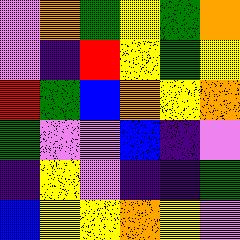[["violet", "orange", "green", "yellow", "green", "orange"], ["violet", "indigo", "red", "yellow", "green", "yellow"], ["red", "green", "blue", "orange", "yellow", "orange"], ["green", "violet", "violet", "blue", "indigo", "violet"], ["indigo", "yellow", "violet", "indigo", "indigo", "green"], ["blue", "yellow", "yellow", "orange", "yellow", "violet"]]